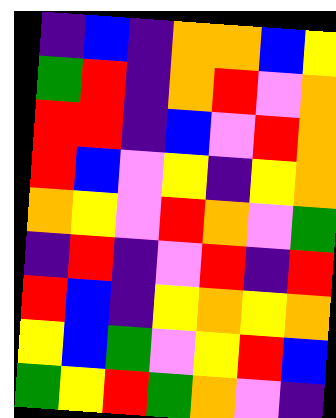[["indigo", "blue", "indigo", "orange", "orange", "blue", "yellow"], ["green", "red", "indigo", "orange", "red", "violet", "orange"], ["red", "red", "indigo", "blue", "violet", "red", "orange"], ["red", "blue", "violet", "yellow", "indigo", "yellow", "orange"], ["orange", "yellow", "violet", "red", "orange", "violet", "green"], ["indigo", "red", "indigo", "violet", "red", "indigo", "red"], ["red", "blue", "indigo", "yellow", "orange", "yellow", "orange"], ["yellow", "blue", "green", "violet", "yellow", "red", "blue"], ["green", "yellow", "red", "green", "orange", "violet", "indigo"]]